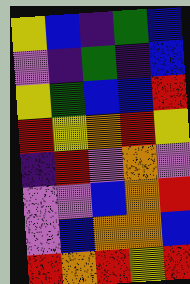[["yellow", "blue", "indigo", "green", "blue"], ["violet", "indigo", "green", "indigo", "blue"], ["yellow", "green", "blue", "blue", "red"], ["red", "yellow", "orange", "red", "yellow"], ["indigo", "red", "violet", "orange", "violet"], ["violet", "violet", "blue", "orange", "red"], ["violet", "blue", "orange", "orange", "blue"], ["red", "orange", "red", "yellow", "red"]]